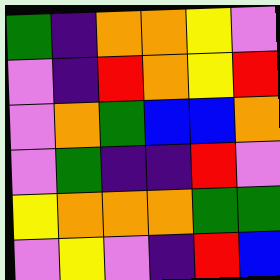[["green", "indigo", "orange", "orange", "yellow", "violet"], ["violet", "indigo", "red", "orange", "yellow", "red"], ["violet", "orange", "green", "blue", "blue", "orange"], ["violet", "green", "indigo", "indigo", "red", "violet"], ["yellow", "orange", "orange", "orange", "green", "green"], ["violet", "yellow", "violet", "indigo", "red", "blue"]]